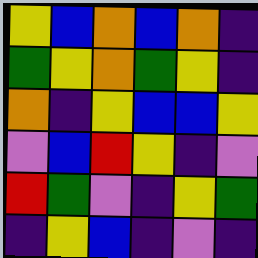[["yellow", "blue", "orange", "blue", "orange", "indigo"], ["green", "yellow", "orange", "green", "yellow", "indigo"], ["orange", "indigo", "yellow", "blue", "blue", "yellow"], ["violet", "blue", "red", "yellow", "indigo", "violet"], ["red", "green", "violet", "indigo", "yellow", "green"], ["indigo", "yellow", "blue", "indigo", "violet", "indigo"]]